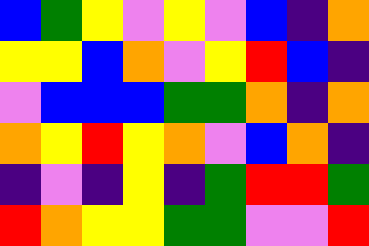[["blue", "green", "yellow", "violet", "yellow", "violet", "blue", "indigo", "orange"], ["yellow", "yellow", "blue", "orange", "violet", "yellow", "red", "blue", "indigo"], ["violet", "blue", "blue", "blue", "green", "green", "orange", "indigo", "orange"], ["orange", "yellow", "red", "yellow", "orange", "violet", "blue", "orange", "indigo"], ["indigo", "violet", "indigo", "yellow", "indigo", "green", "red", "red", "green"], ["red", "orange", "yellow", "yellow", "green", "green", "violet", "violet", "red"]]